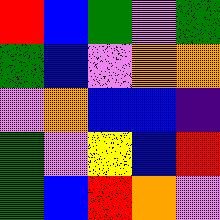[["red", "blue", "green", "violet", "green"], ["green", "blue", "violet", "orange", "orange"], ["violet", "orange", "blue", "blue", "indigo"], ["green", "violet", "yellow", "blue", "red"], ["green", "blue", "red", "orange", "violet"]]